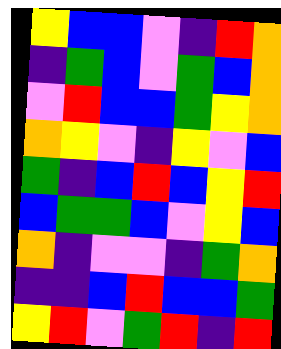[["yellow", "blue", "blue", "violet", "indigo", "red", "orange"], ["indigo", "green", "blue", "violet", "green", "blue", "orange"], ["violet", "red", "blue", "blue", "green", "yellow", "orange"], ["orange", "yellow", "violet", "indigo", "yellow", "violet", "blue"], ["green", "indigo", "blue", "red", "blue", "yellow", "red"], ["blue", "green", "green", "blue", "violet", "yellow", "blue"], ["orange", "indigo", "violet", "violet", "indigo", "green", "orange"], ["indigo", "indigo", "blue", "red", "blue", "blue", "green"], ["yellow", "red", "violet", "green", "red", "indigo", "red"]]